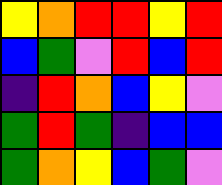[["yellow", "orange", "red", "red", "yellow", "red"], ["blue", "green", "violet", "red", "blue", "red"], ["indigo", "red", "orange", "blue", "yellow", "violet"], ["green", "red", "green", "indigo", "blue", "blue"], ["green", "orange", "yellow", "blue", "green", "violet"]]